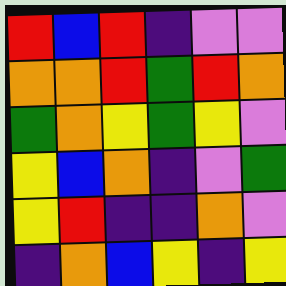[["red", "blue", "red", "indigo", "violet", "violet"], ["orange", "orange", "red", "green", "red", "orange"], ["green", "orange", "yellow", "green", "yellow", "violet"], ["yellow", "blue", "orange", "indigo", "violet", "green"], ["yellow", "red", "indigo", "indigo", "orange", "violet"], ["indigo", "orange", "blue", "yellow", "indigo", "yellow"]]